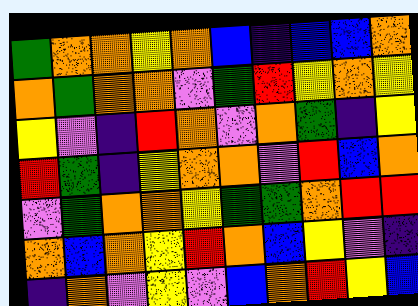[["green", "orange", "orange", "yellow", "orange", "blue", "indigo", "blue", "blue", "orange"], ["orange", "green", "orange", "orange", "violet", "green", "red", "yellow", "orange", "yellow"], ["yellow", "violet", "indigo", "red", "orange", "violet", "orange", "green", "indigo", "yellow"], ["red", "green", "indigo", "yellow", "orange", "orange", "violet", "red", "blue", "orange"], ["violet", "green", "orange", "orange", "yellow", "green", "green", "orange", "red", "red"], ["orange", "blue", "orange", "yellow", "red", "orange", "blue", "yellow", "violet", "indigo"], ["indigo", "orange", "violet", "yellow", "violet", "blue", "orange", "red", "yellow", "blue"]]